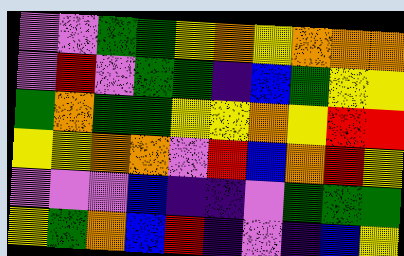[["violet", "violet", "green", "green", "yellow", "orange", "yellow", "orange", "orange", "orange"], ["violet", "red", "violet", "green", "green", "indigo", "blue", "green", "yellow", "yellow"], ["green", "orange", "green", "green", "yellow", "yellow", "orange", "yellow", "red", "red"], ["yellow", "yellow", "orange", "orange", "violet", "red", "blue", "orange", "red", "yellow"], ["violet", "violet", "violet", "blue", "indigo", "indigo", "violet", "green", "green", "green"], ["yellow", "green", "orange", "blue", "red", "indigo", "violet", "indigo", "blue", "yellow"]]